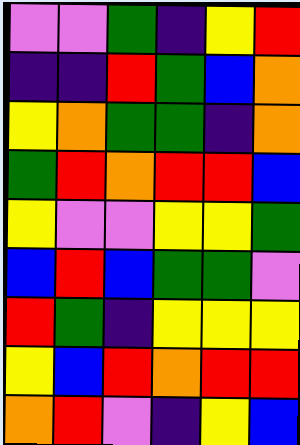[["violet", "violet", "green", "indigo", "yellow", "red"], ["indigo", "indigo", "red", "green", "blue", "orange"], ["yellow", "orange", "green", "green", "indigo", "orange"], ["green", "red", "orange", "red", "red", "blue"], ["yellow", "violet", "violet", "yellow", "yellow", "green"], ["blue", "red", "blue", "green", "green", "violet"], ["red", "green", "indigo", "yellow", "yellow", "yellow"], ["yellow", "blue", "red", "orange", "red", "red"], ["orange", "red", "violet", "indigo", "yellow", "blue"]]